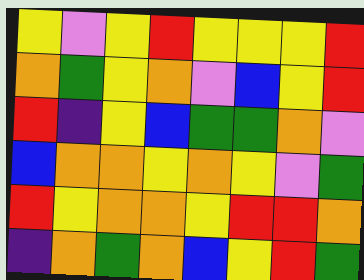[["yellow", "violet", "yellow", "red", "yellow", "yellow", "yellow", "red"], ["orange", "green", "yellow", "orange", "violet", "blue", "yellow", "red"], ["red", "indigo", "yellow", "blue", "green", "green", "orange", "violet"], ["blue", "orange", "orange", "yellow", "orange", "yellow", "violet", "green"], ["red", "yellow", "orange", "orange", "yellow", "red", "red", "orange"], ["indigo", "orange", "green", "orange", "blue", "yellow", "red", "green"]]